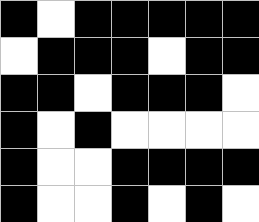[["black", "white", "black", "black", "black", "black", "black"], ["white", "black", "black", "black", "white", "black", "black"], ["black", "black", "white", "black", "black", "black", "white"], ["black", "white", "black", "white", "white", "white", "white"], ["black", "white", "white", "black", "black", "black", "black"], ["black", "white", "white", "black", "white", "black", "white"]]